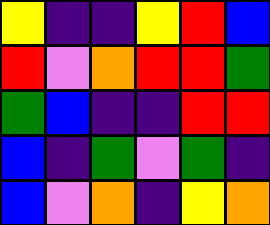[["yellow", "indigo", "indigo", "yellow", "red", "blue"], ["red", "violet", "orange", "red", "red", "green"], ["green", "blue", "indigo", "indigo", "red", "red"], ["blue", "indigo", "green", "violet", "green", "indigo"], ["blue", "violet", "orange", "indigo", "yellow", "orange"]]